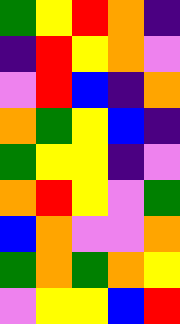[["green", "yellow", "red", "orange", "indigo"], ["indigo", "red", "yellow", "orange", "violet"], ["violet", "red", "blue", "indigo", "orange"], ["orange", "green", "yellow", "blue", "indigo"], ["green", "yellow", "yellow", "indigo", "violet"], ["orange", "red", "yellow", "violet", "green"], ["blue", "orange", "violet", "violet", "orange"], ["green", "orange", "green", "orange", "yellow"], ["violet", "yellow", "yellow", "blue", "red"]]